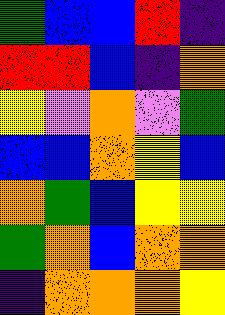[["green", "blue", "blue", "red", "indigo"], ["red", "red", "blue", "indigo", "orange"], ["yellow", "violet", "orange", "violet", "green"], ["blue", "blue", "orange", "yellow", "blue"], ["orange", "green", "blue", "yellow", "yellow"], ["green", "orange", "blue", "orange", "orange"], ["indigo", "orange", "orange", "orange", "yellow"]]